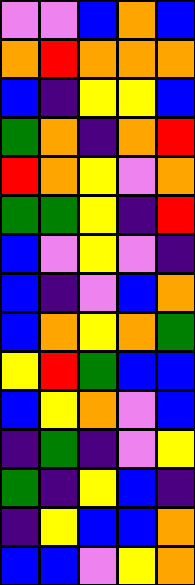[["violet", "violet", "blue", "orange", "blue"], ["orange", "red", "orange", "orange", "orange"], ["blue", "indigo", "yellow", "yellow", "blue"], ["green", "orange", "indigo", "orange", "red"], ["red", "orange", "yellow", "violet", "orange"], ["green", "green", "yellow", "indigo", "red"], ["blue", "violet", "yellow", "violet", "indigo"], ["blue", "indigo", "violet", "blue", "orange"], ["blue", "orange", "yellow", "orange", "green"], ["yellow", "red", "green", "blue", "blue"], ["blue", "yellow", "orange", "violet", "blue"], ["indigo", "green", "indigo", "violet", "yellow"], ["green", "indigo", "yellow", "blue", "indigo"], ["indigo", "yellow", "blue", "blue", "orange"], ["blue", "blue", "violet", "yellow", "orange"]]